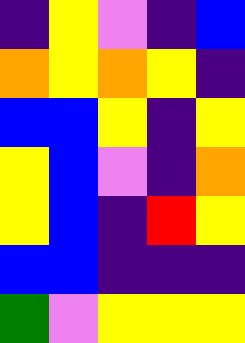[["indigo", "yellow", "violet", "indigo", "blue"], ["orange", "yellow", "orange", "yellow", "indigo"], ["blue", "blue", "yellow", "indigo", "yellow"], ["yellow", "blue", "violet", "indigo", "orange"], ["yellow", "blue", "indigo", "red", "yellow"], ["blue", "blue", "indigo", "indigo", "indigo"], ["green", "violet", "yellow", "yellow", "yellow"]]